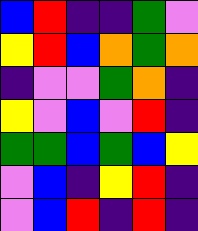[["blue", "red", "indigo", "indigo", "green", "violet"], ["yellow", "red", "blue", "orange", "green", "orange"], ["indigo", "violet", "violet", "green", "orange", "indigo"], ["yellow", "violet", "blue", "violet", "red", "indigo"], ["green", "green", "blue", "green", "blue", "yellow"], ["violet", "blue", "indigo", "yellow", "red", "indigo"], ["violet", "blue", "red", "indigo", "red", "indigo"]]